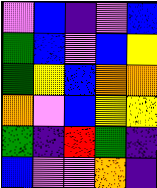[["violet", "blue", "indigo", "violet", "blue"], ["green", "blue", "violet", "blue", "yellow"], ["green", "yellow", "blue", "orange", "orange"], ["orange", "violet", "blue", "yellow", "yellow"], ["green", "indigo", "red", "green", "indigo"], ["blue", "violet", "violet", "orange", "indigo"]]